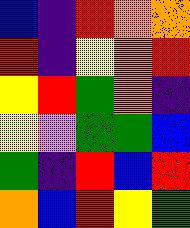[["blue", "indigo", "red", "orange", "orange"], ["red", "indigo", "yellow", "orange", "red"], ["yellow", "red", "green", "orange", "indigo"], ["yellow", "violet", "green", "green", "blue"], ["green", "indigo", "red", "blue", "red"], ["orange", "blue", "red", "yellow", "green"]]